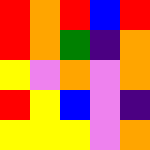[["red", "orange", "red", "blue", "red"], ["red", "orange", "green", "indigo", "orange"], ["yellow", "violet", "orange", "violet", "orange"], ["red", "yellow", "blue", "violet", "indigo"], ["yellow", "yellow", "yellow", "violet", "orange"]]